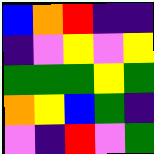[["blue", "orange", "red", "indigo", "indigo"], ["indigo", "violet", "yellow", "violet", "yellow"], ["green", "green", "green", "yellow", "green"], ["orange", "yellow", "blue", "green", "indigo"], ["violet", "indigo", "red", "violet", "green"]]